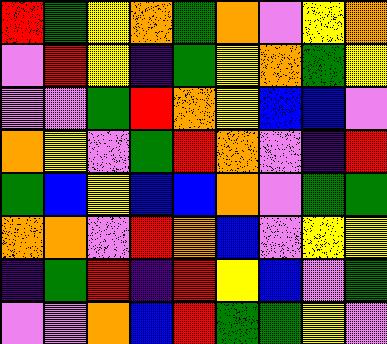[["red", "green", "yellow", "orange", "green", "orange", "violet", "yellow", "orange"], ["violet", "red", "yellow", "indigo", "green", "yellow", "orange", "green", "yellow"], ["violet", "violet", "green", "red", "orange", "yellow", "blue", "blue", "violet"], ["orange", "yellow", "violet", "green", "red", "orange", "violet", "indigo", "red"], ["green", "blue", "yellow", "blue", "blue", "orange", "violet", "green", "green"], ["orange", "orange", "violet", "red", "orange", "blue", "violet", "yellow", "yellow"], ["indigo", "green", "red", "indigo", "red", "yellow", "blue", "violet", "green"], ["violet", "violet", "orange", "blue", "red", "green", "green", "yellow", "violet"]]